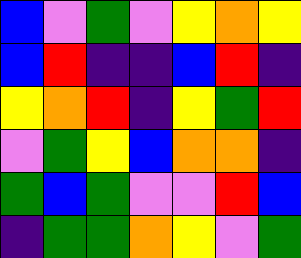[["blue", "violet", "green", "violet", "yellow", "orange", "yellow"], ["blue", "red", "indigo", "indigo", "blue", "red", "indigo"], ["yellow", "orange", "red", "indigo", "yellow", "green", "red"], ["violet", "green", "yellow", "blue", "orange", "orange", "indigo"], ["green", "blue", "green", "violet", "violet", "red", "blue"], ["indigo", "green", "green", "orange", "yellow", "violet", "green"]]